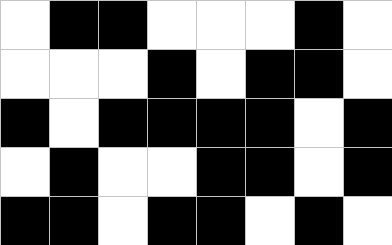[["white", "black", "black", "white", "white", "white", "black", "white"], ["white", "white", "white", "black", "white", "black", "black", "white"], ["black", "white", "black", "black", "black", "black", "white", "black"], ["white", "black", "white", "white", "black", "black", "white", "black"], ["black", "black", "white", "black", "black", "white", "black", "white"]]